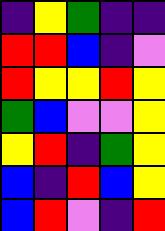[["indigo", "yellow", "green", "indigo", "indigo"], ["red", "red", "blue", "indigo", "violet"], ["red", "yellow", "yellow", "red", "yellow"], ["green", "blue", "violet", "violet", "yellow"], ["yellow", "red", "indigo", "green", "yellow"], ["blue", "indigo", "red", "blue", "yellow"], ["blue", "red", "violet", "indigo", "red"]]